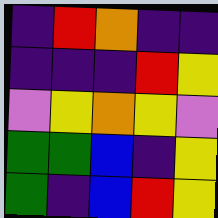[["indigo", "red", "orange", "indigo", "indigo"], ["indigo", "indigo", "indigo", "red", "yellow"], ["violet", "yellow", "orange", "yellow", "violet"], ["green", "green", "blue", "indigo", "yellow"], ["green", "indigo", "blue", "red", "yellow"]]